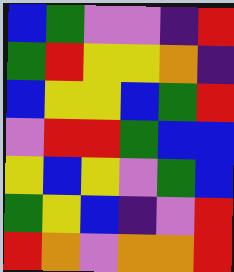[["blue", "green", "violet", "violet", "indigo", "red"], ["green", "red", "yellow", "yellow", "orange", "indigo"], ["blue", "yellow", "yellow", "blue", "green", "red"], ["violet", "red", "red", "green", "blue", "blue"], ["yellow", "blue", "yellow", "violet", "green", "blue"], ["green", "yellow", "blue", "indigo", "violet", "red"], ["red", "orange", "violet", "orange", "orange", "red"]]